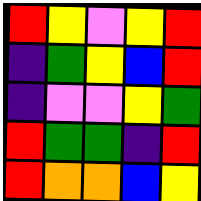[["red", "yellow", "violet", "yellow", "red"], ["indigo", "green", "yellow", "blue", "red"], ["indigo", "violet", "violet", "yellow", "green"], ["red", "green", "green", "indigo", "red"], ["red", "orange", "orange", "blue", "yellow"]]